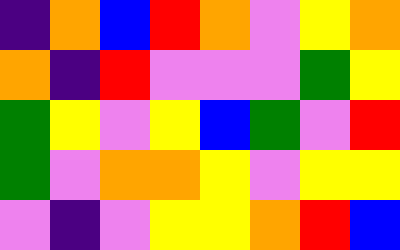[["indigo", "orange", "blue", "red", "orange", "violet", "yellow", "orange"], ["orange", "indigo", "red", "violet", "violet", "violet", "green", "yellow"], ["green", "yellow", "violet", "yellow", "blue", "green", "violet", "red"], ["green", "violet", "orange", "orange", "yellow", "violet", "yellow", "yellow"], ["violet", "indigo", "violet", "yellow", "yellow", "orange", "red", "blue"]]